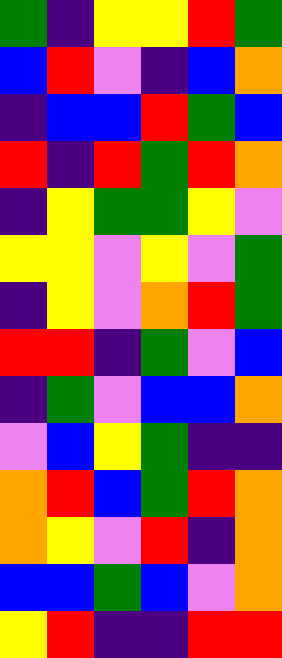[["green", "indigo", "yellow", "yellow", "red", "green"], ["blue", "red", "violet", "indigo", "blue", "orange"], ["indigo", "blue", "blue", "red", "green", "blue"], ["red", "indigo", "red", "green", "red", "orange"], ["indigo", "yellow", "green", "green", "yellow", "violet"], ["yellow", "yellow", "violet", "yellow", "violet", "green"], ["indigo", "yellow", "violet", "orange", "red", "green"], ["red", "red", "indigo", "green", "violet", "blue"], ["indigo", "green", "violet", "blue", "blue", "orange"], ["violet", "blue", "yellow", "green", "indigo", "indigo"], ["orange", "red", "blue", "green", "red", "orange"], ["orange", "yellow", "violet", "red", "indigo", "orange"], ["blue", "blue", "green", "blue", "violet", "orange"], ["yellow", "red", "indigo", "indigo", "red", "red"]]